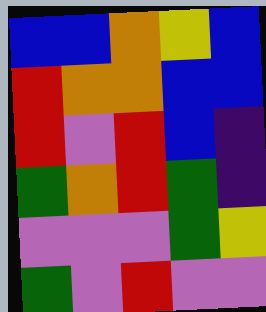[["blue", "blue", "orange", "yellow", "blue"], ["red", "orange", "orange", "blue", "blue"], ["red", "violet", "red", "blue", "indigo"], ["green", "orange", "red", "green", "indigo"], ["violet", "violet", "violet", "green", "yellow"], ["green", "violet", "red", "violet", "violet"]]